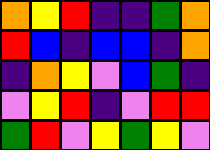[["orange", "yellow", "red", "indigo", "indigo", "green", "orange"], ["red", "blue", "indigo", "blue", "blue", "indigo", "orange"], ["indigo", "orange", "yellow", "violet", "blue", "green", "indigo"], ["violet", "yellow", "red", "indigo", "violet", "red", "red"], ["green", "red", "violet", "yellow", "green", "yellow", "violet"]]